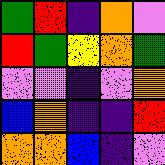[["green", "red", "indigo", "orange", "violet"], ["red", "green", "yellow", "orange", "green"], ["violet", "violet", "indigo", "violet", "orange"], ["blue", "orange", "indigo", "indigo", "red"], ["orange", "orange", "blue", "indigo", "violet"]]